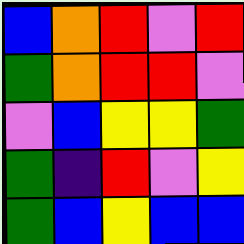[["blue", "orange", "red", "violet", "red"], ["green", "orange", "red", "red", "violet"], ["violet", "blue", "yellow", "yellow", "green"], ["green", "indigo", "red", "violet", "yellow"], ["green", "blue", "yellow", "blue", "blue"]]